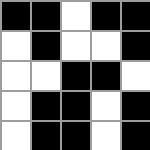[["black", "black", "white", "black", "black"], ["white", "black", "white", "white", "black"], ["white", "white", "black", "black", "white"], ["white", "black", "black", "white", "black"], ["white", "black", "black", "white", "black"]]